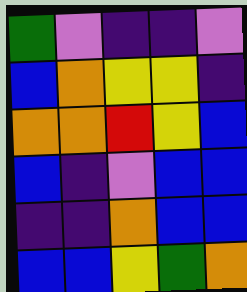[["green", "violet", "indigo", "indigo", "violet"], ["blue", "orange", "yellow", "yellow", "indigo"], ["orange", "orange", "red", "yellow", "blue"], ["blue", "indigo", "violet", "blue", "blue"], ["indigo", "indigo", "orange", "blue", "blue"], ["blue", "blue", "yellow", "green", "orange"]]